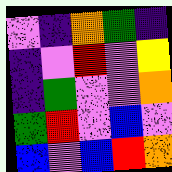[["violet", "indigo", "orange", "green", "indigo"], ["indigo", "violet", "red", "violet", "yellow"], ["indigo", "green", "violet", "violet", "orange"], ["green", "red", "violet", "blue", "violet"], ["blue", "violet", "blue", "red", "orange"]]